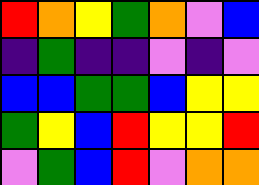[["red", "orange", "yellow", "green", "orange", "violet", "blue"], ["indigo", "green", "indigo", "indigo", "violet", "indigo", "violet"], ["blue", "blue", "green", "green", "blue", "yellow", "yellow"], ["green", "yellow", "blue", "red", "yellow", "yellow", "red"], ["violet", "green", "blue", "red", "violet", "orange", "orange"]]